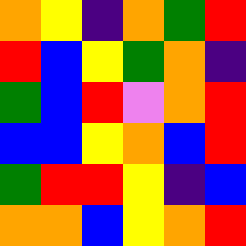[["orange", "yellow", "indigo", "orange", "green", "red"], ["red", "blue", "yellow", "green", "orange", "indigo"], ["green", "blue", "red", "violet", "orange", "red"], ["blue", "blue", "yellow", "orange", "blue", "red"], ["green", "red", "red", "yellow", "indigo", "blue"], ["orange", "orange", "blue", "yellow", "orange", "red"]]